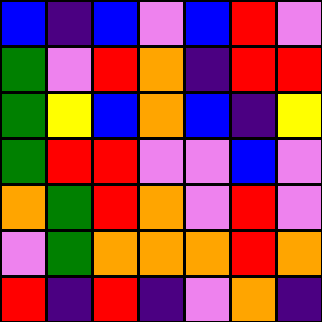[["blue", "indigo", "blue", "violet", "blue", "red", "violet"], ["green", "violet", "red", "orange", "indigo", "red", "red"], ["green", "yellow", "blue", "orange", "blue", "indigo", "yellow"], ["green", "red", "red", "violet", "violet", "blue", "violet"], ["orange", "green", "red", "orange", "violet", "red", "violet"], ["violet", "green", "orange", "orange", "orange", "red", "orange"], ["red", "indigo", "red", "indigo", "violet", "orange", "indigo"]]